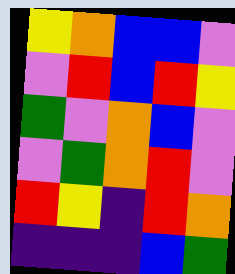[["yellow", "orange", "blue", "blue", "violet"], ["violet", "red", "blue", "red", "yellow"], ["green", "violet", "orange", "blue", "violet"], ["violet", "green", "orange", "red", "violet"], ["red", "yellow", "indigo", "red", "orange"], ["indigo", "indigo", "indigo", "blue", "green"]]